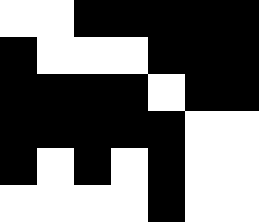[["white", "white", "black", "black", "black", "black", "black"], ["black", "white", "white", "white", "black", "black", "black"], ["black", "black", "black", "black", "white", "black", "black"], ["black", "black", "black", "black", "black", "white", "white"], ["black", "white", "black", "white", "black", "white", "white"], ["white", "white", "white", "white", "black", "white", "white"]]